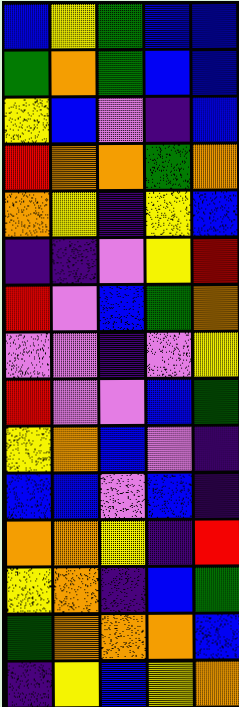[["blue", "yellow", "green", "blue", "blue"], ["green", "orange", "green", "blue", "blue"], ["yellow", "blue", "violet", "indigo", "blue"], ["red", "orange", "orange", "green", "orange"], ["orange", "yellow", "indigo", "yellow", "blue"], ["indigo", "indigo", "violet", "yellow", "red"], ["red", "violet", "blue", "green", "orange"], ["violet", "violet", "indigo", "violet", "yellow"], ["red", "violet", "violet", "blue", "green"], ["yellow", "orange", "blue", "violet", "indigo"], ["blue", "blue", "violet", "blue", "indigo"], ["orange", "orange", "yellow", "indigo", "red"], ["yellow", "orange", "indigo", "blue", "green"], ["green", "orange", "orange", "orange", "blue"], ["indigo", "yellow", "blue", "yellow", "orange"]]